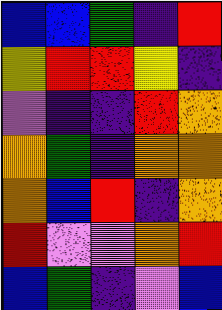[["blue", "blue", "green", "indigo", "red"], ["yellow", "red", "red", "yellow", "indigo"], ["violet", "indigo", "indigo", "red", "orange"], ["orange", "green", "indigo", "orange", "orange"], ["orange", "blue", "red", "indigo", "orange"], ["red", "violet", "violet", "orange", "red"], ["blue", "green", "indigo", "violet", "blue"]]